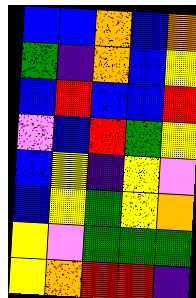[["blue", "blue", "orange", "blue", "orange"], ["green", "indigo", "orange", "blue", "yellow"], ["blue", "red", "blue", "blue", "red"], ["violet", "blue", "red", "green", "yellow"], ["blue", "yellow", "indigo", "yellow", "violet"], ["blue", "yellow", "green", "yellow", "orange"], ["yellow", "violet", "green", "green", "green"], ["yellow", "orange", "red", "red", "indigo"]]